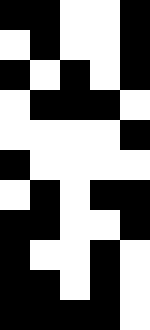[["black", "black", "white", "white", "black"], ["white", "black", "white", "white", "black"], ["black", "white", "black", "white", "black"], ["white", "black", "black", "black", "white"], ["white", "white", "white", "white", "black"], ["black", "white", "white", "white", "white"], ["white", "black", "white", "black", "black"], ["black", "black", "white", "white", "black"], ["black", "white", "white", "black", "white"], ["black", "black", "white", "black", "white"], ["black", "black", "black", "black", "white"]]